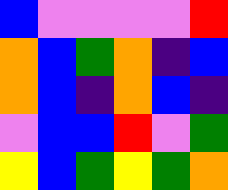[["blue", "violet", "violet", "violet", "violet", "red"], ["orange", "blue", "green", "orange", "indigo", "blue"], ["orange", "blue", "indigo", "orange", "blue", "indigo"], ["violet", "blue", "blue", "red", "violet", "green"], ["yellow", "blue", "green", "yellow", "green", "orange"]]